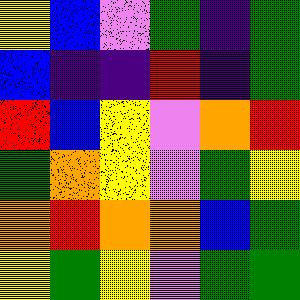[["yellow", "blue", "violet", "green", "indigo", "green"], ["blue", "indigo", "indigo", "red", "indigo", "green"], ["red", "blue", "yellow", "violet", "orange", "red"], ["green", "orange", "yellow", "violet", "green", "yellow"], ["orange", "red", "orange", "orange", "blue", "green"], ["yellow", "green", "yellow", "violet", "green", "green"]]